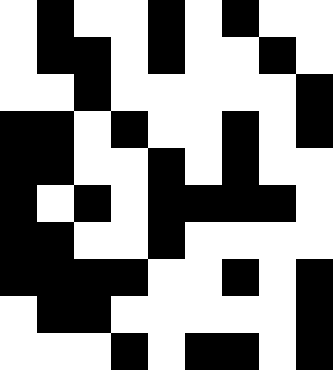[["white", "black", "white", "white", "black", "white", "black", "white", "white"], ["white", "black", "black", "white", "black", "white", "white", "black", "white"], ["white", "white", "black", "white", "white", "white", "white", "white", "black"], ["black", "black", "white", "black", "white", "white", "black", "white", "black"], ["black", "black", "white", "white", "black", "white", "black", "white", "white"], ["black", "white", "black", "white", "black", "black", "black", "black", "white"], ["black", "black", "white", "white", "black", "white", "white", "white", "white"], ["black", "black", "black", "black", "white", "white", "black", "white", "black"], ["white", "black", "black", "white", "white", "white", "white", "white", "black"], ["white", "white", "white", "black", "white", "black", "black", "white", "black"]]